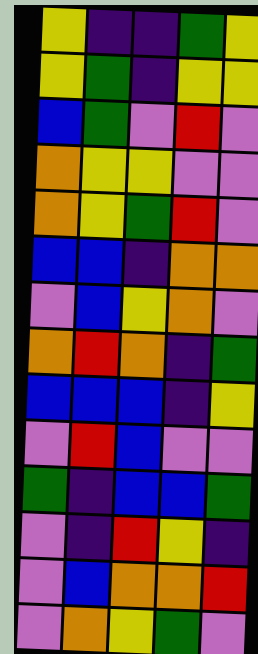[["yellow", "indigo", "indigo", "green", "yellow"], ["yellow", "green", "indigo", "yellow", "yellow"], ["blue", "green", "violet", "red", "violet"], ["orange", "yellow", "yellow", "violet", "violet"], ["orange", "yellow", "green", "red", "violet"], ["blue", "blue", "indigo", "orange", "orange"], ["violet", "blue", "yellow", "orange", "violet"], ["orange", "red", "orange", "indigo", "green"], ["blue", "blue", "blue", "indigo", "yellow"], ["violet", "red", "blue", "violet", "violet"], ["green", "indigo", "blue", "blue", "green"], ["violet", "indigo", "red", "yellow", "indigo"], ["violet", "blue", "orange", "orange", "red"], ["violet", "orange", "yellow", "green", "violet"]]